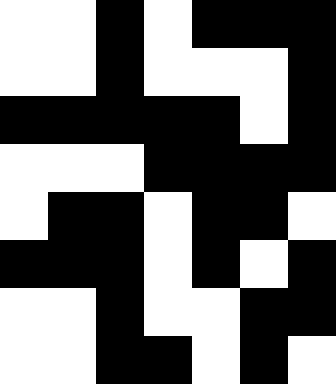[["white", "white", "black", "white", "black", "black", "black"], ["white", "white", "black", "white", "white", "white", "black"], ["black", "black", "black", "black", "black", "white", "black"], ["white", "white", "white", "black", "black", "black", "black"], ["white", "black", "black", "white", "black", "black", "white"], ["black", "black", "black", "white", "black", "white", "black"], ["white", "white", "black", "white", "white", "black", "black"], ["white", "white", "black", "black", "white", "black", "white"]]